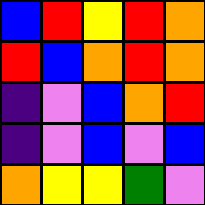[["blue", "red", "yellow", "red", "orange"], ["red", "blue", "orange", "red", "orange"], ["indigo", "violet", "blue", "orange", "red"], ["indigo", "violet", "blue", "violet", "blue"], ["orange", "yellow", "yellow", "green", "violet"]]